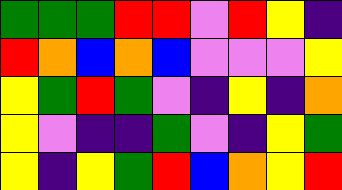[["green", "green", "green", "red", "red", "violet", "red", "yellow", "indigo"], ["red", "orange", "blue", "orange", "blue", "violet", "violet", "violet", "yellow"], ["yellow", "green", "red", "green", "violet", "indigo", "yellow", "indigo", "orange"], ["yellow", "violet", "indigo", "indigo", "green", "violet", "indigo", "yellow", "green"], ["yellow", "indigo", "yellow", "green", "red", "blue", "orange", "yellow", "red"]]